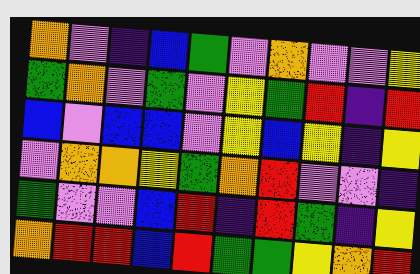[["orange", "violet", "indigo", "blue", "green", "violet", "orange", "violet", "violet", "yellow"], ["green", "orange", "violet", "green", "violet", "yellow", "green", "red", "indigo", "red"], ["blue", "violet", "blue", "blue", "violet", "yellow", "blue", "yellow", "indigo", "yellow"], ["violet", "orange", "orange", "yellow", "green", "orange", "red", "violet", "violet", "indigo"], ["green", "violet", "violet", "blue", "red", "indigo", "red", "green", "indigo", "yellow"], ["orange", "red", "red", "blue", "red", "green", "green", "yellow", "orange", "red"]]